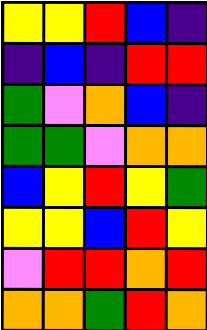[["yellow", "yellow", "red", "blue", "indigo"], ["indigo", "blue", "indigo", "red", "red"], ["green", "violet", "orange", "blue", "indigo"], ["green", "green", "violet", "orange", "orange"], ["blue", "yellow", "red", "yellow", "green"], ["yellow", "yellow", "blue", "red", "yellow"], ["violet", "red", "red", "orange", "red"], ["orange", "orange", "green", "red", "orange"]]